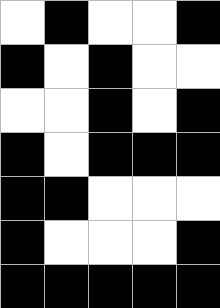[["white", "black", "white", "white", "black"], ["black", "white", "black", "white", "white"], ["white", "white", "black", "white", "black"], ["black", "white", "black", "black", "black"], ["black", "black", "white", "white", "white"], ["black", "white", "white", "white", "black"], ["black", "black", "black", "black", "black"]]